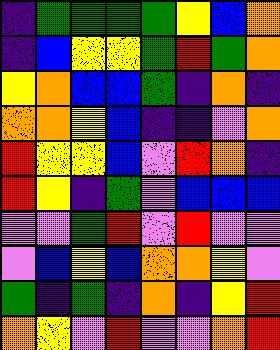[["indigo", "green", "green", "green", "green", "yellow", "blue", "orange"], ["indigo", "blue", "yellow", "yellow", "green", "red", "green", "orange"], ["yellow", "orange", "blue", "blue", "green", "indigo", "orange", "indigo"], ["orange", "orange", "yellow", "blue", "indigo", "indigo", "violet", "orange"], ["red", "yellow", "yellow", "blue", "violet", "red", "orange", "indigo"], ["red", "yellow", "indigo", "green", "violet", "blue", "blue", "blue"], ["violet", "violet", "green", "red", "violet", "red", "violet", "violet"], ["violet", "blue", "yellow", "blue", "orange", "orange", "yellow", "violet"], ["green", "indigo", "green", "indigo", "orange", "indigo", "yellow", "red"], ["orange", "yellow", "violet", "red", "violet", "violet", "orange", "red"]]